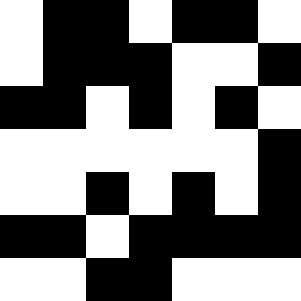[["white", "black", "black", "white", "black", "black", "white"], ["white", "black", "black", "black", "white", "white", "black"], ["black", "black", "white", "black", "white", "black", "white"], ["white", "white", "white", "white", "white", "white", "black"], ["white", "white", "black", "white", "black", "white", "black"], ["black", "black", "white", "black", "black", "black", "black"], ["white", "white", "black", "black", "white", "white", "white"]]